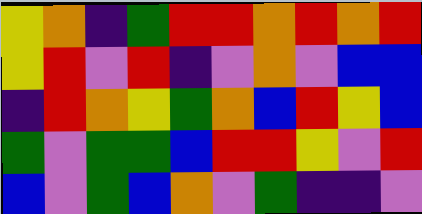[["yellow", "orange", "indigo", "green", "red", "red", "orange", "red", "orange", "red"], ["yellow", "red", "violet", "red", "indigo", "violet", "orange", "violet", "blue", "blue"], ["indigo", "red", "orange", "yellow", "green", "orange", "blue", "red", "yellow", "blue"], ["green", "violet", "green", "green", "blue", "red", "red", "yellow", "violet", "red"], ["blue", "violet", "green", "blue", "orange", "violet", "green", "indigo", "indigo", "violet"]]